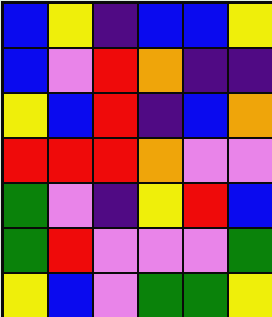[["blue", "yellow", "indigo", "blue", "blue", "yellow"], ["blue", "violet", "red", "orange", "indigo", "indigo"], ["yellow", "blue", "red", "indigo", "blue", "orange"], ["red", "red", "red", "orange", "violet", "violet"], ["green", "violet", "indigo", "yellow", "red", "blue"], ["green", "red", "violet", "violet", "violet", "green"], ["yellow", "blue", "violet", "green", "green", "yellow"]]